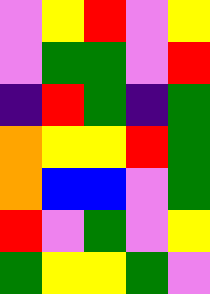[["violet", "yellow", "red", "violet", "yellow"], ["violet", "green", "green", "violet", "red"], ["indigo", "red", "green", "indigo", "green"], ["orange", "yellow", "yellow", "red", "green"], ["orange", "blue", "blue", "violet", "green"], ["red", "violet", "green", "violet", "yellow"], ["green", "yellow", "yellow", "green", "violet"]]